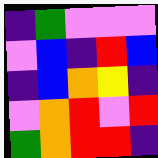[["indigo", "green", "violet", "violet", "violet"], ["violet", "blue", "indigo", "red", "blue"], ["indigo", "blue", "orange", "yellow", "indigo"], ["violet", "orange", "red", "violet", "red"], ["green", "orange", "red", "red", "indigo"]]